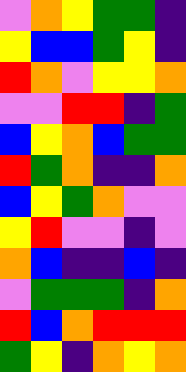[["violet", "orange", "yellow", "green", "green", "indigo"], ["yellow", "blue", "blue", "green", "yellow", "indigo"], ["red", "orange", "violet", "yellow", "yellow", "orange"], ["violet", "violet", "red", "red", "indigo", "green"], ["blue", "yellow", "orange", "blue", "green", "green"], ["red", "green", "orange", "indigo", "indigo", "orange"], ["blue", "yellow", "green", "orange", "violet", "violet"], ["yellow", "red", "violet", "violet", "indigo", "violet"], ["orange", "blue", "indigo", "indigo", "blue", "indigo"], ["violet", "green", "green", "green", "indigo", "orange"], ["red", "blue", "orange", "red", "red", "red"], ["green", "yellow", "indigo", "orange", "yellow", "orange"]]